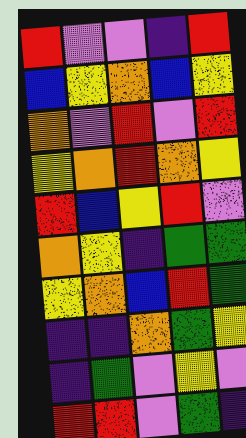[["red", "violet", "violet", "indigo", "red"], ["blue", "yellow", "orange", "blue", "yellow"], ["orange", "violet", "red", "violet", "red"], ["yellow", "orange", "red", "orange", "yellow"], ["red", "blue", "yellow", "red", "violet"], ["orange", "yellow", "indigo", "green", "green"], ["yellow", "orange", "blue", "red", "green"], ["indigo", "indigo", "orange", "green", "yellow"], ["indigo", "green", "violet", "yellow", "violet"], ["red", "red", "violet", "green", "indigo"]]